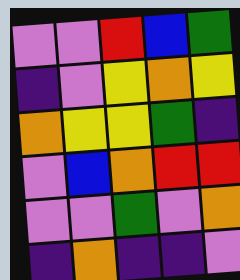[["violet", "violet", "red", "blue", "green"], ["indigo", "violet", "yellow", "orange", "yellow"], ["orange", "yellow", "yellow", "green", "indigo"], ["violet", "blue", "orange", "red", "red"], ["violet", "violet", "green", "violet", "orange"], ["indigo", "orange", "indigo", "indigo", "violet"]]